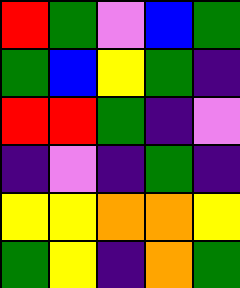[["red", "green", "violet", "blue", "green"], ["green", "blue", "yellow", "green", "indigo"], ["red", "red", "green", "indigo", "violet"], ["indigo", "violet", "indigo", "green", "indigo"], ["yellow", "yellow", "orange", "orange", "yellow"], ["green", "yellow", "indigo", "orange", "green"]]